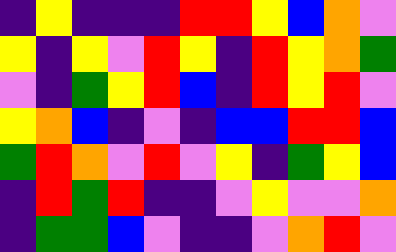[["indigo", "yellow", "indigo", "indigo", "indigo", "red", "red", "yellow", "blue", "orange", "violet"], ["yellow", "indigo", "yellow", "violet", "red", "yellow", "indigo", "red", "yellow", "orange", "green"], ["violet", "indigo", "green", "yellow", "red", "blue", "indigo", "red", "yellow", "red", "violet"], ["yellow", "orange", "blue", "indigo", "violet", "indigo", "blue", "blue", "red", "red", "blue"], ["green", "red", "orange", "violet", "red", "violet", "yellow", "indigo", "green", "yellow", "blue"], ["indigo", "red", "green", "red", "indigo", "indigo", "violet", "yellow", "violet", "violet", "orange"], ["indigo", "green", "green", "blue", "violet", "indigo", "indigo", "violet", "orange", "red", "violet"]]